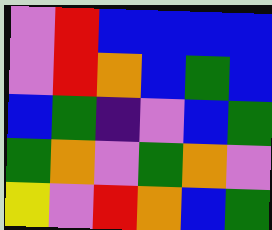[["violet", "red", "blue", "blue", "blue", "blue"], ["violet", "red", "orange", "blue", "green", "blue"], ["blue", "green", "indigo", "violet", "blue", "green"], ["green", "orange", "violet", "green", "orange", "violet"], ["yellow", "violet", "red", "orange", "blue", "green"]]